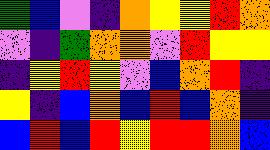[["green", "blue", "violet", "indigo", "orange", "yellow", "yellow", "red", "orange"], ["violet", "indigo", "green", "orange", "orange", "violet", "red", "yellow", "yellow"], ["indigo", "yellow", "red", "yellow", "violet", "blue", "orange", "red", "indigo"], ["yellow", "indigo", "blue", "orange", "blue", "red", "blue", "orange", "indigo"], ["blue", "red", "blue", "red", "yellow", "red", "red", "orange", "blue"]]